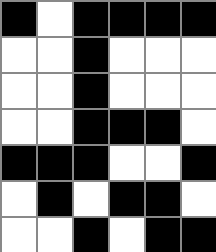[["black", "white", "black", "black", "black", "black"], ["white", "white", "black", "white", "white", "white"], ["white", "white", "black", "white", "white", "white"], ["white", "white", "black", "black", "black", "white"], ["black", "black", "black", "white", "white", "black"], ["white", "black", "white", "black", "black", "white"], ["white", "white", "black", "white", "black", "black"]]